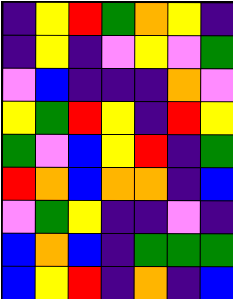[["indigo", "yellow", "red", "green", "orange", "yellow", "indigo"], ["indigo", "yellow", "indigo", "violet", "yellow", "violet", "green"], ["violet", "blue", "indigo", "indigo", "indigo", "orange", "violet"], ["yellow", "green", "red", "yellow", "indigo", "red", "yellow"], ["green", "violet", "blue", "yellow", "red", "indigo", "green"], ["red", "orange", "blue", "orange", "orange", "indigo", "blue"], ["violet", "green", "yellow", "indigo", "indigo", "violet", "indigo"], ["blue", "orange", "blue", "indigo", "green", "green", "green"], ["blue", "yellow", "red", "indigo", "orange", "indigo", "blue"]]